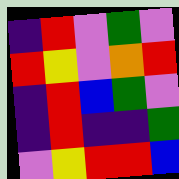[["indigo", "red", "violet", "green", "violet"], ["red", "yellow", "violet", "orange", "red"], ["indigo", "red", "blue", "green", "violet"], ["indigo", "red", "indigo", "indigo", "green"], ["violet", "yellow", "red", "red", "blue"]]